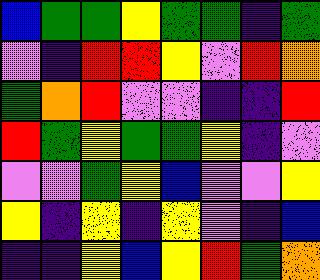[["blue", "green", "green", "yellow", "green", "green", "indigo", "green"], ["violet", "indigo", "red", "red", "yellow", "violet", "red", "orange"], ["green", "orange", "red", "violet", "violet", "indigo", "indigo", "red"], ["red", "green", "yellow", "green", "green", "yellow", "indigo", "violet"], ["violet", "violet", "green", "yellow", "blue", "violet", "violet", "yellow"], ["yellow", "indigo", "yellow", "indigo", "yellow", "violet", "indigo", "blue"], ["indigo", "indigo", "yellow", "blue", "yellow", "red", "green", "orange"]]